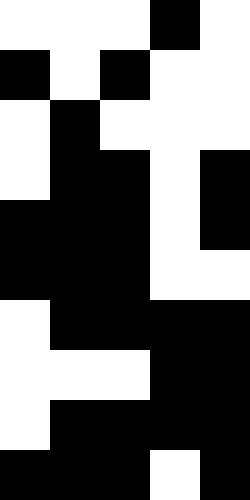[["white", "white", "white", "black", "white"], ["black", "white", "black", "white", "white"], ["white", "black", "white", "white", "white"], ["white", "black", "black", "white", "black"], ["black", "black", "black", "white", "black"], ["black", "black", "black", "white", "white"], ["white", "black", "black", "black", "black"], ["white", "white", "white", "black", "black"], ["white", "black", "black", "black", "black"], ["black", "black", "black", "white", "black"]]